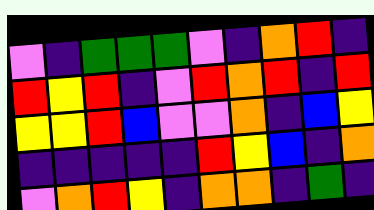[["violet", "indigo", "green", "green", "green", "violet", "indigo", "orange", "red", "indigo"], ["red", "yellow", "red", "indigo", "violet", "red", "orange", "red", "indigo", "red"], ["yellow", "yellow", "red", "blue", "violet", "violet", "orange", "indigo", "blue", "yellow"], ["indigo", "indigo", "indigo", "indigo", "indigo", "red", "yellow", "blue", "indigo", "orange"], ["violet", "orange", "red", "yellow", "indigo", "orange", "orange", "indigo", "green", "indigo"]]